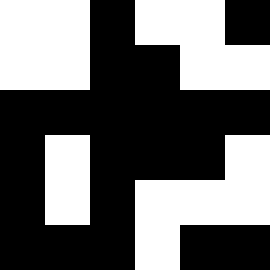[["white", "white", "black", "white", "white", "black"], ["white", "white", "black", "black", "white", "white"], ["black", "black", "black", "black", "black", "black"], ["black", "white", "black", "black", "black", "white"], ["black", "white", "black", "white", "white", "white"], ["black", "black", "black", "white", "black", "black"]]